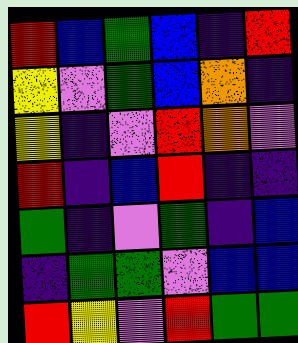[["red", "blue", "green", "blue", "indigo", "red"], ["yellow", "violet", "green", "blue", "orange", "indigo"], ["yellow", "indigo", "violet", "red", "orange", "violet"], ["red", "indigo", "blue", "red", "indigo", "indigo"], ["green", "indigo", "violet", "green", "indigo", "blue"], ["indigo", "green", "green", "violet", "blue", "blue"], ["red", "yellow", "violet", "red", "green", "green"]]